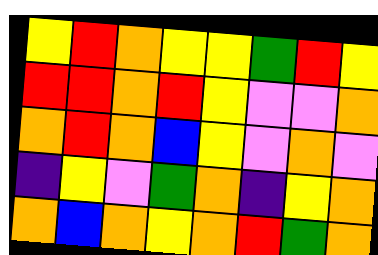[["yellow", "red", "orange", "yellow", "yellow", "green", "red", "yellow"], ["red", "red", "orange", "red", "yellow", "violet", "violet", "orange"], ["orange", "red", "orange", "blue", "yellow", "violet", "orange", "violet"], ["indigo", "yellow", "violet", "green", "orange", "indigo", "yellow", "orange"], ["orange", "blue", "orange", "yellow", "orange", "red", "green", "orange"]]